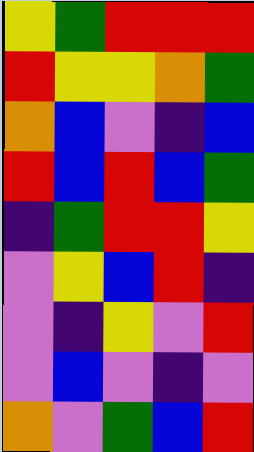[["yellow", "green", "red", "red", "red"], ["red", "yellow", "yellow", "orange", "green"], ["orange", "blue", "violet", "indigo", "blue"], ["red", "blue", "red", "blue", "green"], ["indigo", "green", "red", "red", "yellow"], ["violet", "yellow", "blue", "red", "indigo"], ["violet", "indigo", "yellow", "violet", "red"], ["violet", "blue", "violet", "indigo", "violet"], ["orange", "violet", "green", "blue", "red"]]